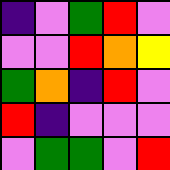[["indigo", "violet", "green", "red", "violet"], ["violet", "violet", "red", "orange", "yellow"], ["green", "orange", "indigo", "red", "violet"], ["red", "indigo", "violet", "violet", "violet"], ["violet", "green", "green", "violet", "red"]]